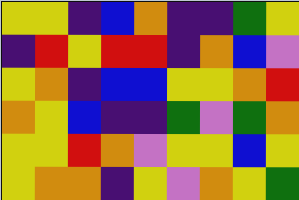[["yellow", "yellow", "indigo", "blue", "orange", "indigo", "indigo", "green", "yellow"], ["indigo", "red", "yellow", "red", "red", "indigo", "orange", "blue", "violet"], ["yellow", "orange", "indigo", "blue", "blue", "yellow", "yellow", "orange", "red"], ["orange", "yellow", "blue", "indigo", "indigo", "green", "violet", "green", "orange"], ["yellow", "yellow", "red", "orange", "violet", "yellow", "yellow", "blue", "yellow"], ["yellow", "orange", "orange", "indigo", "yellow", "violet", "orange", "yellow", "green"]]